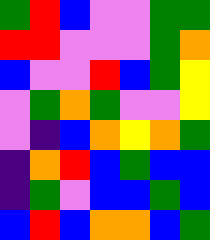[["green", "red", "blue", "violet", "violet", "green", "green"], ["red", "red", "violet", "violet", "violet", "green", "orange"], ["blue", "violet", "violet", "red", "blue", "green", "yellow"], ["violet", "green", "orange", "green", "violet", "violet", "yellow"], ["violet", "indigo", "blue", "orange", "yellow", "orange", "green"], ["indigo", "orange", "red", "blue", "green", "blue", "blue"], ["indigo", "green", "violet", "blue", "blue", "green", "blue"], ["blue", "red", "blue", "orange", "orange", "blue", "green"]]